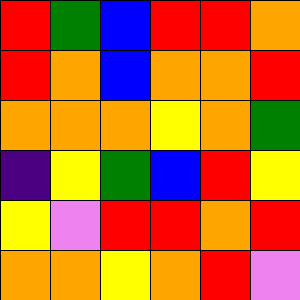[["red", "green", "blue", "red", "red", "orange"], ["red", "orange", "blue", "orange", "orange", "red"], ["orange", "orange", "orange", "yellow", "orange", "green"], ["indigo", "yellow", "green", "blue", "red", "yellow"], ["yellow", "violet", "red", "red", "orange", "red"], ["orange", "orange", "yellow", "orange", "red", "violet"]]